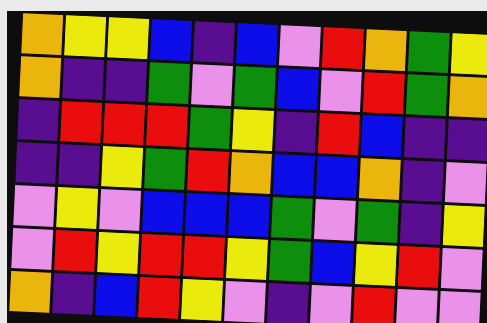[["orange", "yellow", "yellow", "blue", "indigo", "blue", "violet", "red", "orange", "green", "yellow"], ["orange", "indigo", "indigo", "green", "violet", "green", "blue", "violet", "red", "green", "orange"], ["indigo", "red", "red", "red", "green", "yellow", "indigo", "red", "blue", "indigo", "indigo"], ["indigo", "indigo", "yellow", "green", "red", "orange", "blue", "blue", "orange", "indigo", "violet"], ["violet", "yellow", "violet", "blue", "blue", "blue", "green", "violet", "green", "indigo", "yellow"], ["violet", "red", "yellow", "red", "red", "yellow", "green", "blue", "yellow", "red", "violet"], ["orange", "indigo", "blue", "red", "yellow", "violet", "indigo", "violet", "red", "violet", "violet"]]